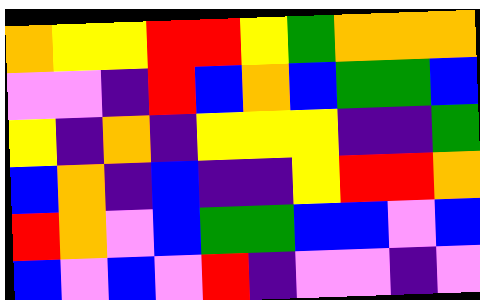[["orange", "yellow", "yellow", "red", "red", "yellow", "green", "orange", "orange", "orange"], ["violet", "violet", "indigo", "red", "blue", "orange", "blue", "green", "green", "blue"], ["yellow", "indigo", "orange", "indigo", "yellow", "yellow", "yellow", "indigo", "indigo", "green"], ["blue", "orange", "indigo", "blue", "indigo", "indigo", "yellow", "red", "red", "orange"], ["red", "orange", "violet", "blue", "green", "green", "blue", "blue", "violet", "blue"], ["blue", "violet", "blue", "violet", "red", "indigo", "violet", "violet", "indigo", "violet"]]